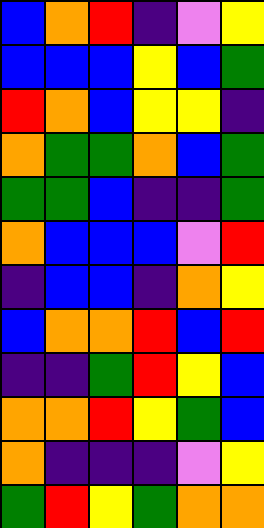[["blue", "orange", "red", "indigo", "violet", "yellow"], ["blue", "blue", "blue", "yellow", "blue", "green"], ["red", "orange", "blue", "yellow", "yellow", "indigo"], ["orange", "green", "green", "orange", "blue", "green"], ["green", "green", "blue", "indigo", "indigo", "green"], ["orange", "blue", "blue", "blue", "violet", "red"], ["indigo", "blue", "blue", "indigo", "orange", "yellow"], ["blue", "orange", "orange", "red", "blue", "red"], ["indigo", "indigo", "green", "red", "yellow", "blue"], ["orange", "orange", "red", "yellow", "green", "blue"], ["orange", "indigo", "indigo", "indigo", "violet", "yellow"], ["green", "red", "yellow", "green", "orange", "orange"]]